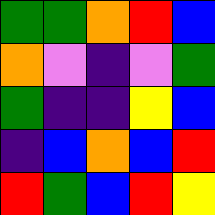[["green", "green", "orange", "red", "blue"], ["orange", "violet", "indigo", "violet", "green"], ["green", "indigo", "indigo", "yellow", "blue"], ["indigo", "blue", "orange", "blue", "red"], ["red", "green", "blue", "red", "yellow"]]